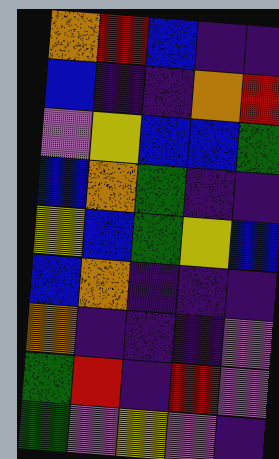[["orange", "red", "blue", "indigo", "indigo"], ["blue", "indigo", "indigo", "orange", "red"], ["violet", "yellow", "blue", "blue", "green"], ["blue", "orange", "green", "indigo", "indigo"], ["yellow", "blue", "green", "yellow", "blue"], ["blue", "orange", "indigo", "indigo", "indigo"], ["orange", "indigo", "indigo", "indigo", "violet"], ["green", "red", "indigo", "red", "violet"], ["green", "violet", "yellow", "violet", "indigo"]]